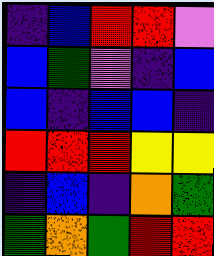[["indigo", "blue", "red", "red", "violet"], ["blue", "green", "violet", "indigo", "blue"], ["blue", "indigo", "blue", "blue", "indigo"], ["red", "red", "red", "yellow", "yellow"], ["indigo", "blue", "indigo", "orange", "green"], ["green", "orange", "green", "red", "red"]]